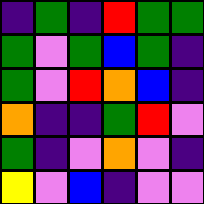[["indigo", "green", "indigo", "red", "green", "green"], ["green", "violet", "green", "blue", "green", "indigo"], ["green", "violet", "red", "orange", "blue", "indigo"], ["orange", "indigo", "indigo", "green", "red", "violet"], ["green", "indigo", "violet", "orange", "violet", "indigo"], ["yellow", "violet", "blue", "indigo", "violet", "violet"]]